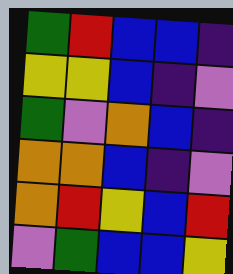[["green", "red", "blue", "blue", "indigo"], ["yellow", "yellow", "blue", "indigo", "violet"], ["green", "violet", "orange", "blue", "indigo"], ["orange", "orange", "blue", "indigo", "violet"], ["orange", "red", "yellow", "blue", "red"], ["violet", "green", "blue", "blue", "yellow"]]